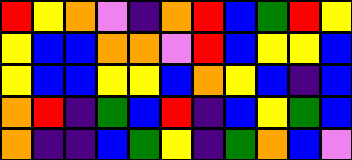[["red", "yellow", "orange", "violet", "indigo", "orange", "red", "blue", "green", "red", "yellow"], ["yellow", "blue", "blue", "orange", "orange", "violet", "red", "blue", "yellow", "yellow", "blue"], ["yellow", "blue", "blue", "yellow", "yellow", "blue", "orange", "yellow", "blue", "indigo", "blue"], ["orange", "red", "indigo", "green", "blue", "red", "indigo", "blue", "yellow", "green", "blue"], ["orange", "indigo", "indigo", "blue", "green", "yellow", "indigo", "green", "orange", "blue", "violet"]]